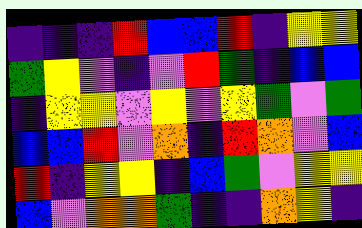[["indigo", "indigo", "indigo", "red", "blue", "blue", "red", "indigo", "yellow", "yellow"], ["green", "yellow", "violet", "indigo", "violet", "red", "green", "indigo", "blue", "blue"], ["indigo", "yellow", "yellow", "violet", "yellow", "violet", "yellow", "green", "violet", "green"], ["blue", "blue", "red", "violet", "orange", "indigo", "red", "orange", "violet", "blue"], ["red", "indigo", "yellow", "yellow", "indigo", "blue", "green", "violet", "yellow", "yellow"], ["blue", "violet", "orange", "orange", "green", "indigo", "indigo", "orange", "yellow", "indigo"]]